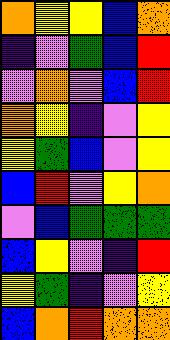[["orange", "yellow", "yellow", "blue", "orange"], ["indigo", "violet", "green", "blue", "red"], ["violet", "orange", "violet", "blue", "red"], ["orange", "yellow", "indigo", "violet", "yellow"], ["yellow", "green", "blue", "violet", "yellow"], ["blue", "red", "violet", "yellow", "orange"], ["violet", "blue", "green", "green", "green"], ["blue", "yellow", "violet", "indigo", "red"], ["yellow", "green", "indigo", "violet", "yellow"], ["blue", "orange", "red", "orange", "orange"]]